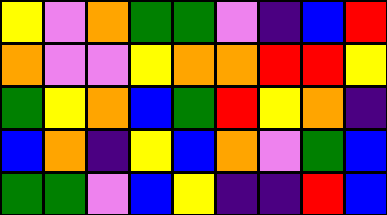[["yellow", "violet", "orange", "green", "green", "violet", "indigo", "blue", "red"], ["orange", "violet", "violet", "yellow", "orange", "orange", "red", "red", "yellow"], ["green", "yellow", "orange", "blue", "green", "red", "yellow", "orange", "indigo"], ["blue", "orange", "indigo", "yellow", "blue", "orange", "violet", "green", "blue"], ["green", "green", "violet", "blue", "yellow", "indigo", "indigo", "red", "blue"]]